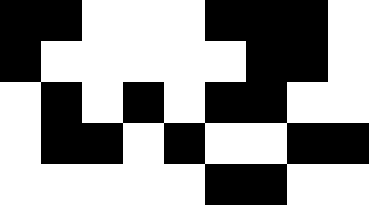[["black", "black", "white", "white", "white", "black", "black", "black", "white"], ["black", "white", "white", "white", "white", "white", "black", "black", "white"], ["white", "black", "white", "black", "white", "black", "black", "white", "white"], ["white", "black", "black", "white", "black", "white", "white", "black", "black"], ["white", "white", "white", "white", "white", "black", "black", "white", "white"]]